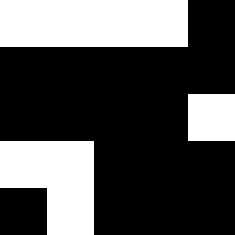[["white", "white", "white", "white", "black"], ["black", "black", "black", "black", "black"], ["black", "black", "black", "black", "white"], ["white", "white", "black", "black", "black"], ["black", "white", "black", "black", "black"]]